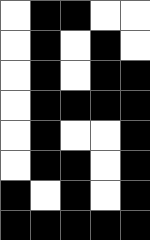[["white", "black", "black", "white", "white"], ["white", "black", "white", "black", "white"], ["white", "black", "white", "black", "black"], ["white", "black", "black", "black", "black"], ["white", "black", "white", "white", "black"], ["white", "black", "black", "white", "black"], ["black", "white", "black", "white", "black"], ["black", "black", "black", "black", "black"]]